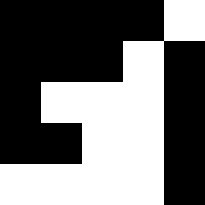[["black", "black", "black", "black", "white"], ["black", "black", "black", "white", "black"], ["black", "white", "white", "white", "black"], ["black", "black", "white", "white", "black"], ["white", "white", "white", "white", "black"]]